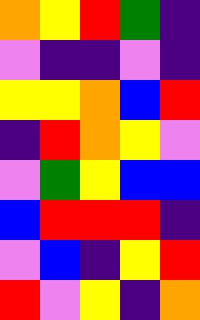[["orange", "yellow", "red", "green", "indigo"], ["violet", "indigo", "indigo", "violet", "indigo"], ["yellow", "yellow", "orange", "blue", "red"], ["indigo", "red", "orange", "yellow", "violet"], ["violet", "green", "yellow", "blue", "blue"], ["blue", "red", "red", "red", "indigo"], ["violet", "blue", "indigo", "yellow", "red"], ["red", "violet", "yellow", "indigo", "orange"]]